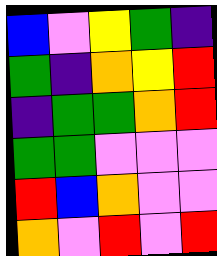[["blue", "violet", "yellow", "green", "indigo"], ["green", "indigo", "orange", "yellow", "red"], ["indigo", "green", "green", "orange", "red"], ["green", "green", "violet", "violet", "violet"], ["red", "blue", "orange", "violet", "violet"], ["orange", "violet", "red", "violet", "red"]]